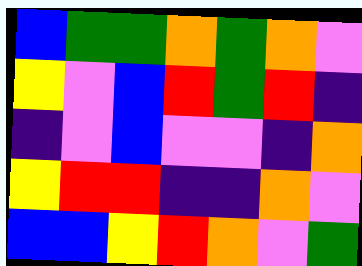[["blue", "green", "green", "orange", "green", "orange", "violet"], ["yellow", "violet", "blue", "red", "green", "red", "indigo"], ["indigo", "violet", "blue", "violet", "violet", "indigo", "orange"], ["yellow", "red", "red", "indigo", "indigo", "orange", "violet"], ["blue", "blue", "yellow", "red", "orange", "violet", "green"]]